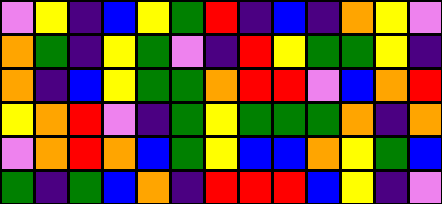[["violet", "yellow", "indigo", "blue", "yellow", "green", "red", "indigo", "blue", "indigo", "orange", "yellow", "violet"], ["orange", "green", "indigo", "yellow", "green", "violet", "indigo", "red", "yellow", "green", "green", "yellow", "indigo"], ["orange", "indigo", "blue", "yellow", "green", "green", "orange", "red", "red", "violet", "blue", "orange", "red"], ["yellow", "orange", "red", "violet", "indigo", "green", "yellow", "green", "green", "green", "orange", "indigo", "orange"], ["violet", "orange", "red", "orange", "blue", "green", "yellow", "blue", "blue", "orange", "yellow", "green", "blue"], ["green", "indigo", "green", "blue", "orange", "indigo", "red", "red", "red", "blue", "yellow", "indigo", "violet"]]